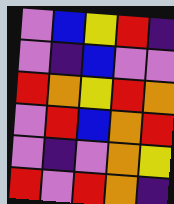[["violet", "blue", "yellow", "red", "indigo"], ["violet", "indigo", "blue", "violet", "violet"], ["red", "orange", "yellow", "red", "orange"], ["violet", "red", "blue", "orange", "red"], ["violet", "indigo", "violet", "orange", "yellow"], ["red", "violet", "red", "orange", "indigo"]]